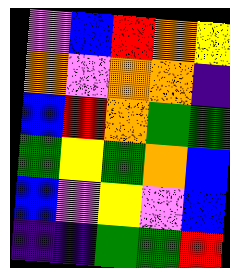[["violet", "blue", "red", "orange", "yellow"], ["orange", "violet", "orange", "orange", "indigo"], ["blue", "red", "orange", "green", "green"], ["green", "yellow", "green", "orange", "blue"], ["blue", "violet", "yellow", "violet", "blue"], ["indigo", "indigo", "green", "green", "red"]]